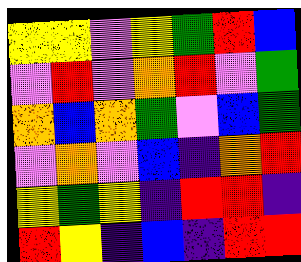[["yellow", "yellow", "violet", "yellow", "green", "red", "blue"], ["violet", "red", "violet", "orange", "red", "violet", "green"], ["orange", "blue", "orange", "green", "violet", "blue", "green"], ["violet", "orange", "violet", "blue", "indigo", "orange", "red"], ["yellow", "green", "yellow", "indigo", "red", "red", "indigo"], ["red", "yellow", "indigo", "blue", "indigo", "red", "red"]]